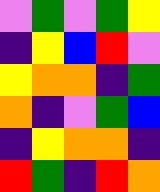[["violet", "green", "violet", "green", "yellow"], ["indigo", "yellow", "blue", "red", "violet"], ["yellow", "orange", "orange", "indigo", "green"], ["orange", "indigo", "violet", "green", "blue"], ["indigo", "yellow", "orange", "orange", "indigo"], ["red", "green", "indigo", "red", "orange"]]